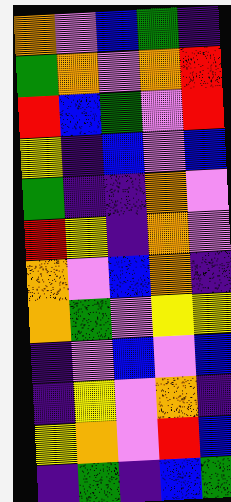[["orange", "violet", "blue", "green", "indigo"], ["green", "orange", "violet", "orange", "red"], ["red", "blue", "green", "violet", "red"], ["yellow", "indigo", "blue", "violet", "blue"], ["green", "indigo", "indigo", "orange", "violet"], ["red", "yellow", "indigo", "orange", "violet"], ["orange", "violet", "blue", "orange", "indigo"], ["orange", "green", "violet", "yellow", "yellow"], ["indigo", "violet", "blue", "violet", "blue"], ["indigo", "yellow", "violet", "orange", "indigo"], ["yellow", "orange", "violet", "red", "blue"], ["indigo", "green", "indigo", "blue", "green"]]